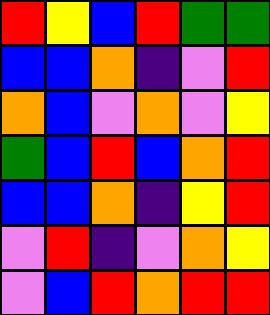[["red", "yellow", "blue", "red", "green", "green"], ["blue", "blue", "orange", "indigo", "violet", "red"], ["orange", "blue", "violet", "orange", "violet", "yellow"], ["green", "blue", "red", "blue", "orange", "red"], ["blue", "blue", "orange", "indigo", "yellow", "red"], ["violet", "red", "indigo", "violet", "orange", "yellow"], ["violet", "blue", "red", "orange", "red", "red"]]